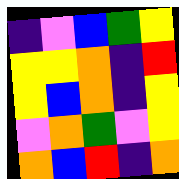[["indigo", "violet", "blue", "green", "yellow"], ["yellow", "yellow", "orange", "indigo", "red"], ["yellow", "blue", "orange", "indigo", "yellow"], ["violet", "orange", "green", "violet", "yellow"], ["orange", "blue", "red", "indigo", "orange"]]